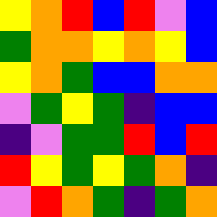[["yellow", "orange", "red", "blue", "red", "violet", "blue"], ["green", "orange", "orange", "yellow", "orange", "yellow", "blue"], ["yellow", "orange", "green", "blue", "blue", "orange", "orange"], ["violet", "green", "yellow", "green", "indigo", "blue", "blue"], ["indigo", "violet", "green", "green", "red", "blue", "red"], ["red", "yellow", "green", "yellow", "green", "orange", "indigo"], ["violet", "red", "orange", "green", "indigo", "green", "orange"]]